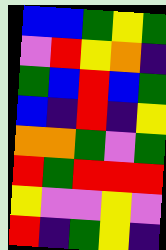[["blue", "blue", "green", "yellow", "green"], ["violet", "red", "yellow", "orange", "indigo"], ["green", "blue", "red", "blue", "green"], ["blue", "indigo", "red", "indigo", "yellow"], ["orange", "orange", "green", "violet", "green"], ["red", "green", "red", "red", "red"], ["yellow", "violet", "violet", "yellow", "violet"], ["red", "indigo", "green", "yellow", "indigo"]]